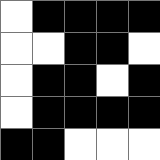[["white", "black", "black", "black", "black"], ["white", "white", "black", "black", "white"], ["white", "black", "black", "white", "black"], ["white", "black", "black", "black", "black"], ["black", "black", "white", "white", "white"]]